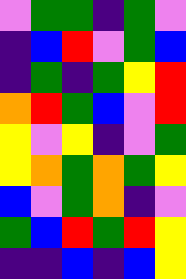[["violet", "green", "green", "indigo", "green", "violet"], ["indigo", "blue", "red", "violet", "green", "blue"], ["indigo", "green", "indigo", "green", "yellow", "red"], ["orange", "red", "green", "blue", "violet", "red"], ["yellow", "violet", "yellow", "indigo", "violet", "green"], ["yellow", "orange", "green", "orange", "green", "yellow"], ["blue", "violet", "green", "orange", "indigo", "violet"], ["green", "blue", "red", "green", "red", "yellow"], ["indigo", "indigo", "blue", "indigo", "blue", "yellow"]]